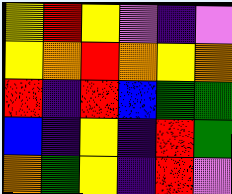[["yellow", "red", "yellow", "violet", "indigo", "violet"], ["yellow", "orange", "red", "orange", "yellow", "orange"], ["red", "indigo", "red", "blue", "green", "green"], ["blue", "indigo", "yellow", "indigo", "red", "green"], ["orange", "green", "yellow", "indigo", "red", "violet"]]